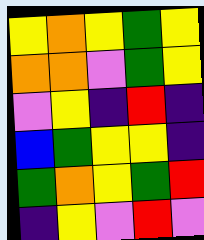[["yellow", "orange", "yellow", "green", "yellow"], ["orange", "orange", "violet", "green", "yellow"], ["violet", "yellow", "indigo", "red", "indigo"], ["blue", "green", "yellow", "yellow", "indigo"], ["green", "orange", "yellow", "green", "red"], ["indigo", "yellow", "violet", "red", "violet"]]